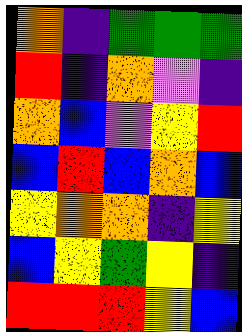[["orange", "indigo", "green", "green", "green"], ["red", "indigo", "orange", "violet", "indigo"], ["orange", "blue", "violet", "yellow", "red"], ["blue", "red", "blue", "orange", "blue"], ["yellow", "orange", "orange", "indigo", "yellow"], ["blue", "yellow", "green", "yellow", "indigo"], ["red", "red", "red", "yellow", "blue"]]